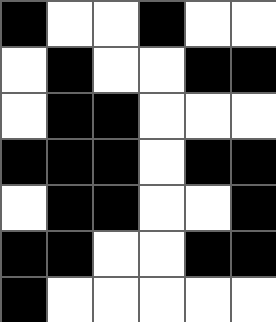[["black", "white", "white", "black", "white", "white"], ["white", "black", "white", "white", "black", "black"], ["white", "black", "black", "white", "white", "white"], ["black", "black", "black", "white", "black", "black"], ["white", "black", "black", "white", "white", "black"], ["black", "black", "white", "white", "black", "black"], ["black", "white", "white", "white", "white", "white"]]